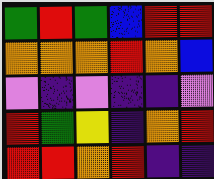[["green", "red", "green", "blue", "red", "red"], ["orange", "orange", "orange", "red", "orange", "blue"], ["violet", "indigo", "violet", "indigo", "indigo", "violet"], ["red", "green", "yellow", "indigo", "orange", "red"], ["red", "red", "orange", "red", "indigo", "indigo"]]